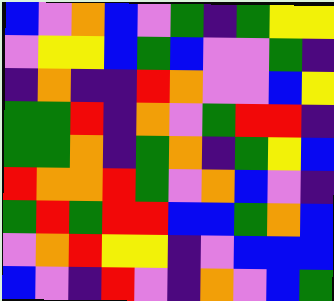[["blue", "violet", "orange", "blue", "violet", "green", "indigo", "green", "yellow", "yellow"], ["violet", "yellow", "yellow", "blue", "green", "blue", "violet", "violet", "green", "indigo"], ["indigo", "orange", "indigo", "indigo", "red", "orange", "violet", "violet", "blue", "yellow"], ["green", "green", "red", "indigo", "orange", "violet", "green", "red", "red", "indigo"], ["green", "green", "orange", "indigo", "green", "orange", "indigo", "green", "yellow", "blue"], ["red", "orange", "orange", "red", "green", "violet", "orange", "blue", "violet", "indigo"], ["green", "red", "green", "red", "red", "blue", "blue", "green", "orange", "blue"], ["violet", "orange", "red", "yellow", "yellow", "indigo", "violet", "blue", "blue", "blue"], ["blue", "violet", "indigo", "red", "violet", "indigo", "orange", "violet", "blue", "green"]]